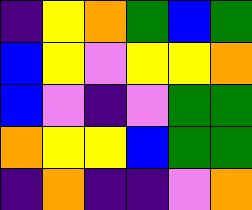[["indigo", "yellow", "orange", "green", "blue", "green"], ["blue", "yellow", "violet", "yellow", "yellow", "orange"], ["blue", "violet", "indigo", "violet", "green", "green"], ["orange", "yellow", "yellow", "blue", "green", "green"], ["indigo", "orange", "indigo", "indigo", "violet", "orange"]]